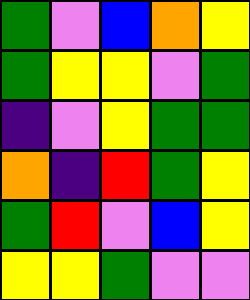[["green", "violet", "blue", "orange", "yellow"], ["green", "yellow", "yellow", "violet", "green"], ["indigo", "violet", "yellow", "green", "green"], ["orange", "indigo", "red", "green", "yellow"], ["green", "red", "violet", "blue", "yellow"], ["yellow", "yellow", "green", "violet", "violet"]]